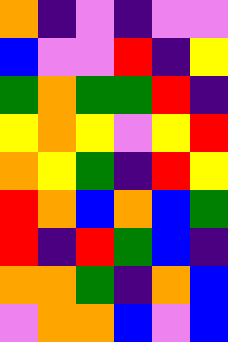[["orange", "indigo", "violet", "indigo", "violet", "violet"], ["blue", "violet", "violet", "red", "indigo", "yellow"], ["green", "orange", "green", "green", "red", "indigo"], ["yellow", "orange", "yellow", "violet", "yellow", "red"], ["orange", "yellow", "green", "indigo", "red", "yellow"], ["red", "orange", "blue", "orange", "blue", "green"], ["red", "indigo", "red", "green", "blue", "indigo"], ["orange", "orange", "green", "indigo", "orange", "blue"], ["violet", "orange", "orange", "blue", "violet", "blue"]]